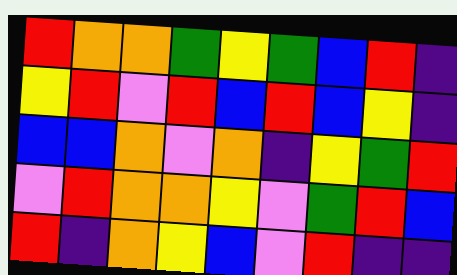[["red", "orange", "orange", "green", "yellow", "green", "blue", "red", "indigo"], ["yellow", "red", "violet", "red", "blue", "red", "blue", "yellow", "indigo"], ["blue", "blue", "orange", "violet", "orange", "indigo", "yellow", "green", "red"], ["violet", "red", "orange", "orange", "yellow", "violet", "green", "red", "blue"], ["red", "indigo", "orange", "yellow", "blue", "violet", "red", "indigo", "indigo"]]